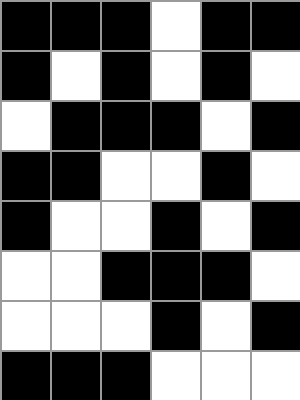[["black", "black", "black", "white", "black", "black"], ["black", "white", "black", "white", "black", "white"], ["white", "black", "black", "black", "white", "black"], ["black", "black", "white", "white", "black", "white"], ["black", "white", "white", "black", "white", "black"], ["white", "white", "black", "black", "black", "white"], ["white", "white", "white", "black", "white", "black"], ["black", "black", "black", "white", "white", "white"]]